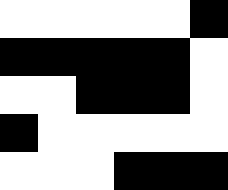[["white", "white", "white", "white", "white", "black"], ["black", "black", "black", "black", "black", "white"], ["white", "white", "black", "black", "black", "white"], ["black", "white", "white", "white", "white", "white"], ["white", "white", "white", "black", "black", "black"]]